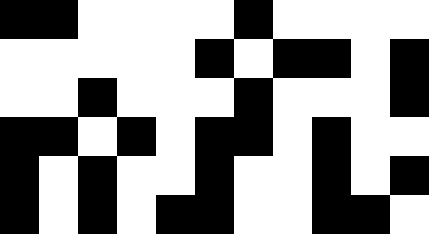[["black", "black", "white", "white", "white", "white", "black", "white", "white", "white", "white"], ["white", "white", "white", "white", "white", "black", "white", "black", "black", "white", "black"], ["white", "white", "black", "white", "white", "white", "black", "white", "white", "white", "black"], ["black", "black", "white", "black", "white", "black", "black", "white", "black", "white", "white"], ["black", "white", "black", "white", "white", "black", "white", "white", "black", "white", "black"], ["black", "white", "black", "white", "black", "black", "white", "white", "black", "black", "white"]]